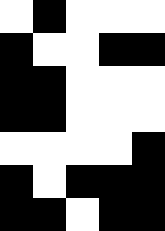[["white", "black", "white", "white", "white"], ["black", "white", "white", "black", "black"], ["black", "black", "white", "white", "white"], ["black", "black", "white", "white", "white"], ["white", "white", "white", "white", "black"], ["black", "white", "black", "black", "black"], ["black", "black", "white", "black", "black"]]